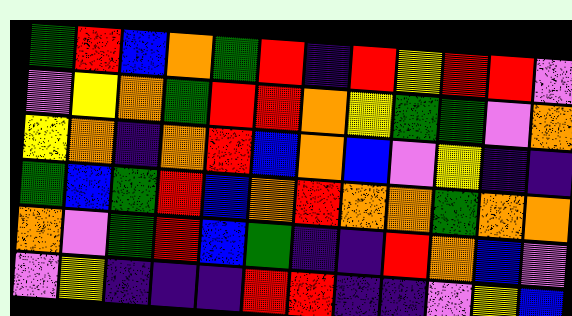[["green", "red", "blue", "orange", "green", "red", "indigo", "red", "yellow", "red", "red", "violet"], ["violet", "yellow", "orange", "green", "red", "red", "orange", "yellow", "green", "green", "violet", "orange"], ["yellow", "orange", "indigo", "orange", "red", "blue", "orange", "blue", "violet", "yellow", "indigo", "indigo"], ["green", "blue", "green", "red", "blue", "orange", "red", "orange", "orange", "green", "orange", "orange"], ["orange", "violet", "green", "red", "blue", "green", "indigo", "indigo", "red", "orange", "blue", "violet"], ["violet", "yellow", "indigo", "indigo", "indigo", "red", "red", "indigo", "indigo", "violet", "yellow", "blue"]]